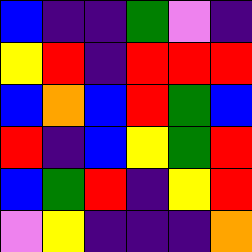[["blue", "indigo", "indigo", "green", "violet", "indigo"], ["yellow", "red", "indigo", "red", "red", "red"], ["blue", "orange", "blue", "red", "green", "blue"], ["red", "indigo", "blue", "yellow", "green", "red"], ["blue", "green", "red", "indigo", "yellow", "red"], ["violet", "yellow", "indigo", "indigo", "indigo", "orange"]]